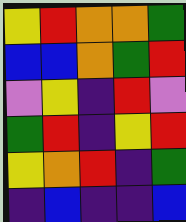[["yellow", "red", "orange", "orange", "green"], ["blue", "blue", "orange", "green", "red"], ["violet", "yellow", "indigo", "red", "violet"], ["green", "red", "indigo", "yellow", "red"], ["yellow", "orange", "red", "indigo", "green"], ["indigo", "blue", "indigo", "indigo", "blue"]]